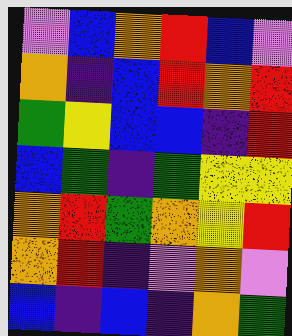[["violet", "blue", "orange", "red", "blue", "violet"], ["orange", "indigo", "blue", "red", "orange", "red"], ["green", "yellow", "blue", "blue", "indigo", "red"], ["blue", "green", "indigo", "green", "yellow", "yellow"], ["orange", "red", "green", "orange", "yellow", "red"], ["orange", "red", "indigo", "violet", "orange", "violet"], ["blue", "indigo", "blue", "indigo", "orange", "green"]]